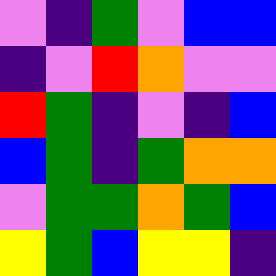[["violet", "indigo", "green", "violet", "blue", "blue"], ["indigo", "violet", "red", "orange", "violet", "violet"], ["red", "green", "indigo", "violet", "indigo", "blue"], ["blue", "green", "indigo", "green", "orange", "orange"], ["violet", "green", "green", "orange", "green", "blue"], ["yellow", "green", "blue", "yellow", "yellow", "indigo"]]